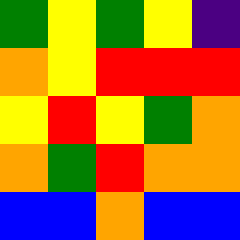[["green", "yellow", "green", "yellow", "indigo"], ["orange", "yellow", "red", "red", "red"], ["yellow", "red", "yellow", "green", "orange"], ["orange", "green", "red", "orange", "orange"], ["blue", "blue", "orange", "blue", "blue"]]